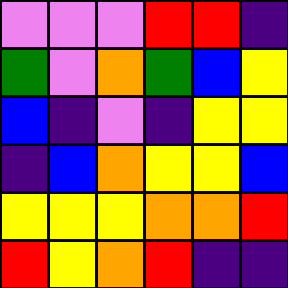[["violet", "violet", "violet", "red", "red", "indigo"], ["green", "violet", "orange", "green", "blue", "yellow"], ["blue", "indigo", "violet", "indigo", "yellow", "yellow"], ["indigo", "blue", "orange", "yellow", "yellow", "blue"], ["yellow", "yellow", "yellow", "orange", "orange", "red"], ["red", "yellow", "orange", "red", "indigo", "indigo"]]